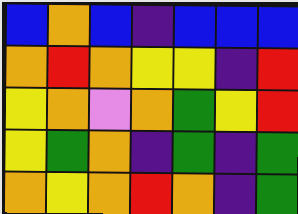[["blue", "orange", "blue", "indigo", "blue", "blue", "blue"], ["orange", "red", "orange", "yellow", "yellow", "indigo", "red"], ["yellow", "orange", "violet", "orange", "green", "yellow", "red"], ["yellow", "green", "orange", "indigo", "green", "indigo", "green"], ["orange", "yellow", "orange", "red", "orange", "indigo", "green"]]